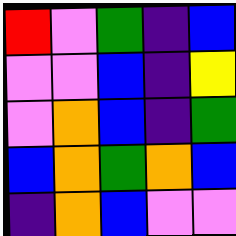[["red", "violet", "green", "indigo", "blue"], ["violet", "violet", "blue", "indigo", "yellow"], ["violet", "orange", "blue", "indigo", "green"], ["blue", "orange", "green", "orange", "blue"], ["indigo", "orange", "blue", "violet", "violet"]]